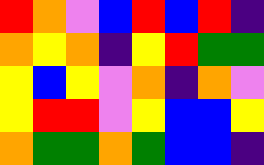[["red", "orange", "violet", "blue", "red", "blue", "red", "indigo"], ["orange", "yellow", "orange", "indigo", "yellow", "red", "green", "green"], ["yellow", "blue", "yellow", "violet", "orange", "indigo", "orange", "violet"], ["yellow", "red", "red", "violet", "yellow", "blue", "blue", "yellow"], ["orange", "green", "green", "orange", "green", "blue", "blue", "indigo"]]